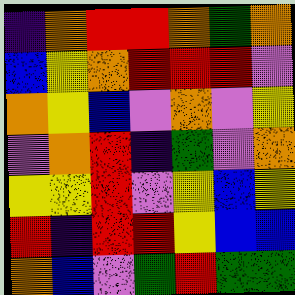[["indigo", "orange", "red", "red", "orange", "green", "orange"], ["blue", "yellow", "orange", "red", "red", "red", "violet"], ["orange", "yellow", "blue", "violet", "orange", "violet", "yellow"], ["violet", "orange", "red", "indigo", "green", "violet", "orange"], ["yellow", "yellow", "red", "violet", "yellow", "blue", "yellow"], ["red", "indigo", "red", "red", "yellow", "blue", "blue"], ["orange", "blue", "violet", "green", "red", "green", "green"]]